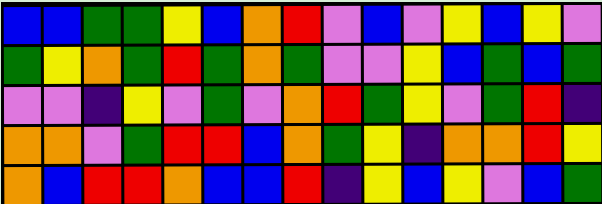[["blue", "blue", "green", "green", "yellow", "blue", "orange", "red", "violet", "blue", "violet", "yellow", "blue", "yellow", "violet"], ["green", "yellow", "orange", "green", "red", "green", "orange", "green", "violet", "violet", "yellow", "blue", "green", "blue", "green"], ["violet", "violet", "indigo", "yellow", "violet", "green", "violet", "orange", "red", "green", "yellow", "violet", "green", "red", "indigo"], ["orange", "orange", "violet", "green", "red", "red", "blue", "orange", "green", "yellow", "indigo", "orange", "orange", "red", "yellow"], ["orange", "blue", "red", "red", "orange", "blue", "blue", "red", "indigo", "yellow", "blue", "yellow", "violet", "blue", "green"]]